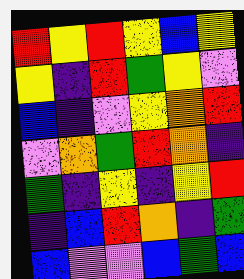[["red", "yellow", "red", "yellow", "blue", "yellow"], ["yellow", "indigo", "red", "green", "yellow", "violet"], ["blue", "indigo", "violet", "yellow", "orange", "red"], ["violet", "orange", "green", "red", "orange", "indigo"], ["green", "indigo", "yellow", "indigo", "yellow", "red"], ["indigo", "blue", "red", "orange", "indigo", "green"], ["blue", "violet", "violet", "blue", "green", "blue"]]